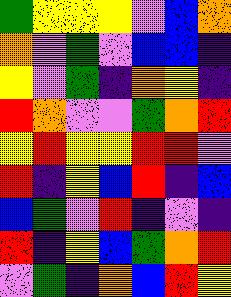[["green", "yellow", "yellow", "yellow", "violet", "blue", "orange"], ["orange", "violet", "green", "violet", "blue", "blue", "indigo"], ["yellow", "violet", "green", "indigo", "orange", "yellow", "indigo"], ["red", "orange", "violet", "violet", "green", "orange", "red"], ["yellow", "red", "yellow", "yellow", "red", "red", "violet"], ["red", "indigo", "yellow", "blue", "red", "indigo", "blue"], ["blue", "green", "violet", "red", "indigo", "violet", "indigo"], ["red", "indigo", "yellow", "blue", "green", "orange", "red"], ["violet", "green", "indigo", "orange", "blue", "red", "yellow"]]